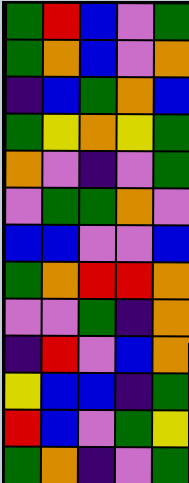[["green", "red", "blue", "violet", "green"], ["green", "orange", "blue", "violet", "orange"], ["indigo", "blue", "green", "orange", "blue"], ["green", "yellow", "orange", "yellow", "green"], ["orange", "violet", "indigo", "violet", "green"], ["violet", "green", "green", "orange", "violet"], ["blue", "blue", "violet", "violet", "blue"], ["green", "orange", "red", "red", "orange"], ["violet", "violet", "green", "indigo", "orange"], ["indigo", "red", "violet", "blue", "orange"], ["yellow", "blue", "blue", "indigo", "green"], ["red", "blue", "violet", "green", "yellow"], ["green", "orange", "indigo", "violet", "green"]]